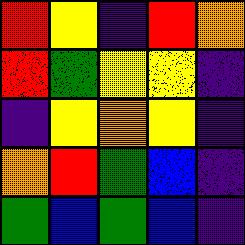[["red", "yellow", "indigo", "red", "orange"], ["red", "green", "yellow", "yellow", "indigo"], ["indigo", "yellow", "orange", "yellow", "indigo"], ["orange", "red", "green", "blue", "indigo"], ["green", "blue", "green", "blue", "indigo"]]